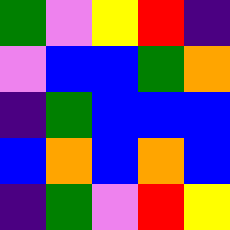[["green", "violet", "yellow", "red", "indigo"], ["violet", "blue", "blue", "green", "orange"], ["indigo", "green", "blue", "blue", "blue"], ["blue", "orange", "blue", "orange", "blue"], ["indigo", "green", "violet", "red", "yellow"]]